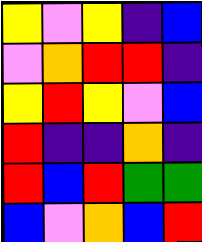[["yellow", "violet", "yellow", "indigo", "blue"], ["violet", "orange", "red", "red", "indigo"], ["yellow", "red", "yellow", "violet", "blue"], ["red", "indigo", "indigo", "orange", "indigo"], ["red", "blue", "red", "green", "green"], ["blue", "violet", "orange", "blue", "red"]]